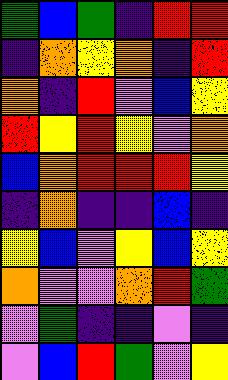[["green", "blue", "green", "indigo", "red", "red"], ["indigo", "orange", "yellow", "orange", "indigo", "red"], ["orange", "indigo", "red", "violet", "blue", "yellow"], ["red", "yellow", "red", "yellow", "violet", "orange"], ["blue", "orange", "red", "red", "red", "yellow"], ["indigo", "orange", "indigo", "indigo", "blue", "indigo"], ["yellow", "blue", "violet", "yellow", "blue", "yellow"], ["orange", "violet", "violet", "orange", "red", "green"], ["violet", "green", "indigo", "indigo", "violet", "indigo"], ["violet", "blue", "red", "green", "violet", "yellow"]]